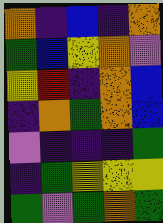[["orange", "indigo", "blue", "indigo", "orange"], ["green", "blue", "yellow", "orange", "violet"], ["yellow", "red", "indigo", "orange", "blue"], ["indigo", "orange", "green", "orange", "blue"], ["violet", "indigo", "indigo", "indigo", "green"], ["indigo", "green", "yellow", "yellow", "yellow"], ["green", "violet", "green", "orange", "green"]]